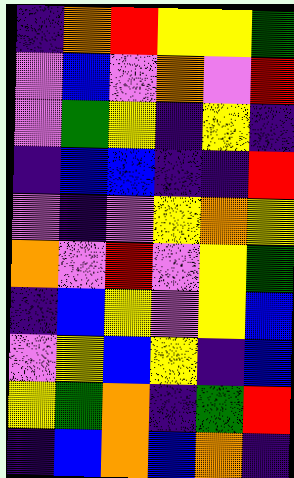[["indigo", "orange", "red", "yellow", "yellow", "green"], ["violet", "blue", "violet", "orange", "violet", "red"], ["violet", "green", "yellow", "indigo", "yellow", "indigo"], ["indigo", "blue", "blue", "indigo", "indigo", "red"], ["violet", "indigo", "violet", "yellow", "orange", "yellow"], ["orange", "violet", "red", "violet", "yellow", "green"], ["indigo", "blue", "yellow", "violet", "yellow", "blue"], ["violet", "yellow", "blue", "yellow", "indigo", "blue"], ["yellow", "green", "orange", "indigo", "green", "red"], ["indigo", "blue", "orange", "blue", "orange", "indigo"]]